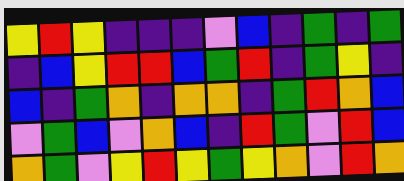[["yellow", "red", "yellow", "indigo", "indigo", "indigo", "violet", "blue", "indigo", "green", "indigo", "green"], ["indigo", "blue", "yellow", "red", "red", "blue", "green", "red", "indigo", "green", "yellow", "indigo"], ["blue", "indigo", "green", "orange", "indigo", "orange", "orange", "indigo", "green", "red", "orange", "blue"], ["violet", "green", "blue", "violet", "orange", "blue", "indigo", "red", "green", "violet", "red", "blue"], ["orange", "green", "violet", "yellow", "red", "yellow", "green", "yellow", "orange", "violet", "red", "orange"]]